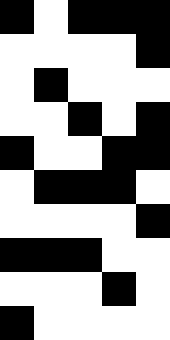[["black", "white", "black", "black", "black"], ["white", "white", "white", "white", "black"], ["white", "black", "white", "white", "white"], ["white", "white", "black", "white", "black"], ["black", "white", "white", "black", "black"], ["white", "black", "black", "black", "white"], ["white", "white", "white", "white", "black"], ["black", "black", "black", "white", "white"], ["white", "white", "white", "black", "white"], ["black", "white", "white", "white", "white"]]